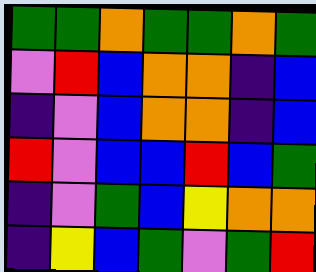[["green", "green", "orange", "green", "green", "orange", "green"], ["violet", "red", "blue", "orange", "orange", "indigo", "blue"], ["indigo", "violet", "blue", "orange", "orange", "indigo", "blue"], ["red", "violet", "blue", "blue", "red", "blue", "green"], ["indigo", "violet", "green", "blue", "yellow", "orange", "orange"], ["indigo", "yellow", "blue", "green", "violet", "green", "red"]]